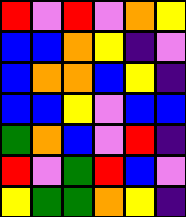[["red", "violet", "red", "violet", "orange", "yellow"], ["blue", "blue", "orange", "yellow", "indigo", "violet"], ["blue", "orange", "orange", "blue", "yellow", "indigo"], ["blue", "blue", "yellow", "violet", "blue", "blue"], ["green", "orange", "blue", "violet", "red", "indigo"], ["red", "violet", "green", "red", "blue", "violet"], ["yellow", "green", "green", "orange", "yellow", "indigo"]]